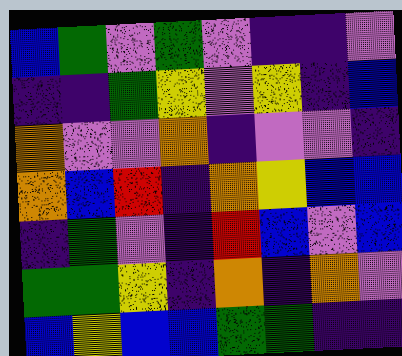[["blue", "green", "violet", "green", "violet", "indigo", "indigo", "violet"], ["indigo", "indigo", "green", "yellow", "violet", "yellow", "indigo", "blue"], ["orange", "violet", "violet", "orange", "indigo", "violet", "violet", "indigo"], ["orange", "blue", "red", "indigo", "orange", "yellow", "blue", "blue"], ["indigo", "green", "violet", "indigo", "red", "blue", "violet", "blue"], ["green", "green", "yellow", "indigo", "orange", "indigo", "orange", "violet"], ["blue", "yellow", "blue", "blue", "green", "green", "indigo", "indigo"]]